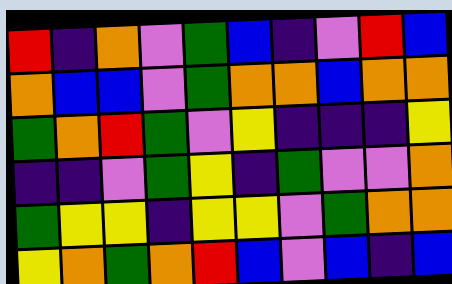[["red", "indigo", "orange", "violet", "green", "blue", "indigo", "violet", "red", "blue"], ["orange", "blue", "blue", "violet", "green", "orange", "orange", "blue", "orange", "orange"], ["green", "orange", "red", "green", "violet", "yellow", "indigo", "indigo", "indigo", "yellow"], ["indigo", "indigo", "violet", "green", "yellow", "indigo", "green", "violet", "violet", "orange"], ["green", "yellow", "yellow", "indigo", "yellow", "yellow", "violet", "green", "orange", "orange"], ["yellow", "orange", "green", "orange", "red", "blue", "violet", "blue", "indigo", "blue"]]